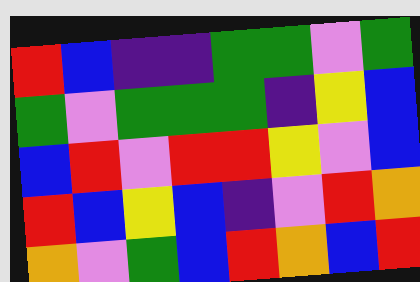[["red", "blue", "indigo", "indigo", "green", "green", "violet", "green"], ["green", "violet", "green", "green", "green", "indigo", "yellow", "blue"], ["blue", "red", "violet", "red", "red", "yellow", "violet", "blue"], ["red", "blue", "yellow", "blue", "indigo", "violet", "red", "orange"], ["orange", "violet", "green", "blue", "red", "orange", "blue", "red"]]